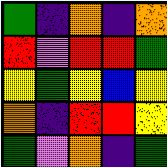[["green", "indigo", "orange", "indigo", "orange"], ["red", "violet", "red", "red", "green"], ["yellow", "green", "yellow", "blue", "yellow"], ["orange", "indigo", "red", "red", "yellow"], ["green", "violet", "orange", "indigo", "green"]]